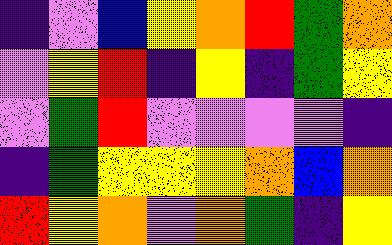[["indigo", "violet", "blue", "yellow", "orange", "red", "green", "orange"], ["violet", "yellow", "red", "indigo", "yellow", "indigo", "green", "yellow"], ["violet", "green", "red", "violet", "violet", "violet", "violet", "indigo"], ["indigo", "green", "yellow", "yellow", "yellow", "orange", "blue", "orange"], ["red", "yellow", "orange", "violet", "orange", "green", "indigo", "yellow"]]